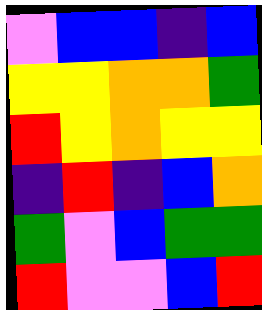[["violet", "blue", "blue", "indigo", "blue"], ["yellow", "yellow", "orange", "orange", "green"], ["red", "yellow", "orange", "yellow", "yellow"], ["indigo", "red", "indigo", "blue", "orange"], ["green", "violet", "blue", "green", "green"], ["red", "violet", "violet", "blue", "red"]]